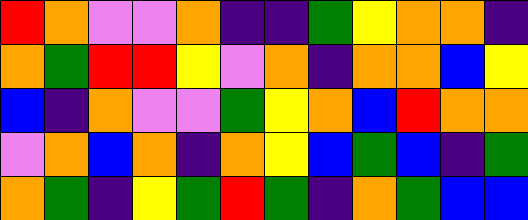[["red", "orange", "violet", "violet", "orange", "indigo", "indigo", "green", "yellow", "orange", "orange", "indigo"], ["orange", "green", "red", "red", "yellow", "violet", "orange", "indigo", "orange", "orange", "blue", "yellow"], ["blue", "indigo", "orange", "violet", "violet", "green", "yellow", "orange", "blue", "red", "orange", "orange"], ["violet", "orange", "blue", "orange", "indigo", "orange", "yellow", "blue", "green", "blue", "indigo", "green"], ["orange", "green", "indigo", "yellow", "green", "red", "green", "indigo", "orange", "green", "blue", "blue"]]